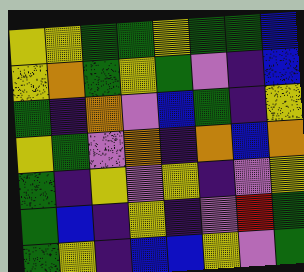[["yellow", "yellow", "green", "green", "yellow", "green", "green", "blue"], ["yellow", "orange", "green", "yellow", "green", "violet", "indigo", "blue"], ["green", "indigo", "orange", "violet", "blue", "green", "indigo", "yellow"], ["yellow", "green", "violet", "orange", "indigo", "orange", "blue", "orange"], ["green", "indigo", "yellow", "violet", "yellow", "indigo", "violet", "yellow"], ["green", "blue", "indigo", "yellow", "indigo", "violet", "red", "green"], ["green", "yellow", "indigo", "blue", "blue", "yellow", "violet", "green"]]